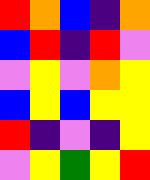[["red", "orange", "blue", "indigo", "orange"], ["blue", "red", "indigo", "red", "violet"], ["violet", "yellow", "violet", "orange", "yellow"], ["blue", "yellow", "blue", "yellow", "yellow"], ["red", "indigo", "violet", "indigo", "yellow"], ["violet", "yellow", "green", "yellow", "red"]]